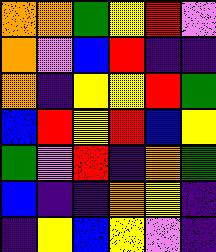[["orange", "orange", "green", "yellow", "red", "violet"], ["orange", "violet", "blue", "red", "indigo", "indigo"], ["orange", "indigo", "yellow", "yellow", "red", "green"], ["blue", "red", "yellow", "red", "blue", "yellow"], ["green", "violet", "red", "indigo", "orange", "green"], ["blue", "indigo", "indigo", "orange", "yellow", "indigo"], ["indigo", "yellow", "blue", "yellow", "violet", "indigo"]]